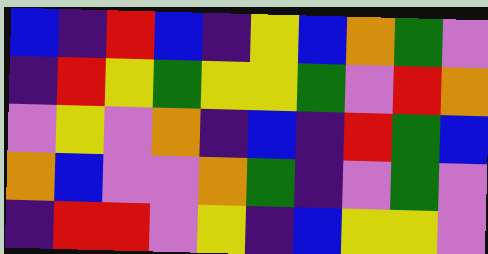[["blue", "indigo", "red", "blue", "indigo", "yellow", "blue", "orange", "green", "violet"], ["indigo", "red", "yellow", "green", "yellow", "yellow", "green", "violet", "red", "orange"], ["violet", "yellow", "violet", "orange", "indigo", "blue", "indigo", "red", "green", "blue"], ["orange", "blue", "violet", "violet", "orange", "green", "indigo", "violet", "green", "violet"], ["indigo", "red", "red", "violet", "yellow", "indigo", "blue", "yellow", "yellow", "violet"]]